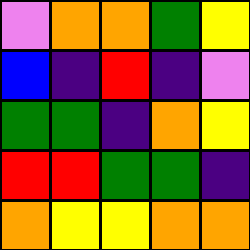[["violet", "orange", "orange", "green", "yellow"], ["blue", "indigo", "red", "indigo", "violet"], ["green", "green", "indigo", "orange", "yellow"], ["red", "red", "green", "green", "indigo"], ["orange", "yellow", "yellow", "orange", "orange"]]